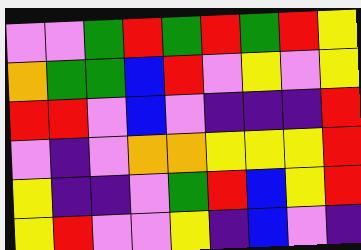[["violet", "violet", "green", "red", "green", "red", "green", "red", "yellow"], ["orange", "green", "green", "blue", "red", "violet", "yellow", "violet", "yellow"], ["red", "red", "violet", "blue", "violet", "indigo", "indigo", "indigo", "red"], ["violet", "indigo", "violet", "orange", "orange", "yellow", "yellow", "yellow", "red"], ["yellow", "indigo", "indigo", "violet", "green", "red", "blue", "yellow", "red"], ["yellow", "red", "violet", "violet", "yellow", "indigo", "blue", "violet", "indigo"]]